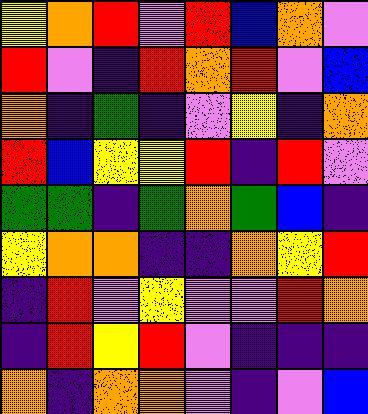[["yellow", "orange", "red", "violet", "red", "blue", "orange", "violet"], ["red", "violet", "indigo", "red", "orange", "red", "violet", "blue"], ["orange", "indigo", "green", "indigo", "violet", "yellow", "indigo", "orange"], ["red", "blue", "yellow", "yellow", "red", "indigo", "red", "violet"], ["green", "green", "indigo", "green", "orange", "green", "blue", "indigo"], ["yellow", "orange", "orange", "indigo", "indigo", "orange", "yellow", "red"], ["indigo", "red", "violet", "yellow", "violet", "violet", "red", "orange"], ["indigo", "red", "yellow", "red", "violet", "indigo", "indigo", "indigo"], ["orange", "indigo", "orange", "orange", "violet", "indigo", "violet", "blue"]]